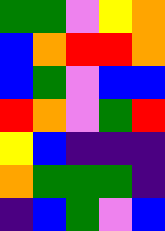[["green", "green", "violet", "yellow", "orange"], ["blue", "orange", "red", "red", "orange"], ["blue", "green", "violet", "blue", "blue"], ["red", "orange", "violet", "green", "red"], ["yellow", "blue", "indigo", "indigo", "indigo"], ["orange", "green", "green", "green", "indigo"], ["indigo", "blue", "green", "violet", "blue"]]